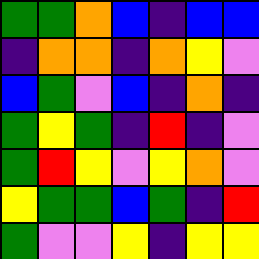[["green", "green", "orange", "blue", "indigo", "blue", "blue"], ["indigo", "orange", "orange", "indigo", "orange", "yellow", "violet"], ["blue", "green", "violet", "blue", "indigo", "orange", "indigo"], ["green", "yellow", "green", "indigo", "red", "indigo", "violet"], ["green", "red", "yellow", "violet", "yellow", "orange", "violet"], ["yellow", "green", "green", "blue", "green", "indigo", "red"], ["green", "violet", "violet", "yellow", "indigo", "yellow", "yellow"]]